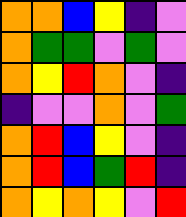[["orange", "orange", "blue", "yellow", "indigo", "violet"], ["orange", "green", "green", "violet", "green", "violet"], ["orange", "yellow", "red", "orange", "violet", "indigo"], ["indigo", "violet", "violet", "orange", "violet", "green"], ["orange", "red", "blue", "yellow", "violet", "indigo"], ["orange", "red", "blue", "green", "red", "indigo"], ["orange", "yellow", "orange", "yellow", "violet", "red"]]